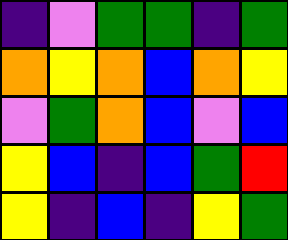[["indigo", "violet", "green", "green", "indigo", "green"], ["orange", "yellow", "orange", "blue", "orange", "yellow"], ["violet", "green", "orange", "blue", "violet", "blue"], ["yellow", "blue", "indigo", "blue", "green", "red"], ["yellow", "indigo", "blue", "indigo", "yellow", "green"]]